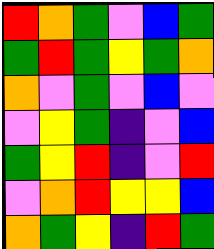[["red", "orange", "green", "violet", "blue", "green"], ["green", "red", "green", "yellow", "green", "orange"], ["orange", "violet", "green", "violet", "blue", "violet"], ["violet", "yellow", "green", "indigo", "violet", "blue"], ["green", "yellow", "red", "indigo", "violet", "red"], ["violet", "orange", "red", "yellow", "yellow", "blue"], ["orange", "green", "yellow", "indigo", "red", "green"]]